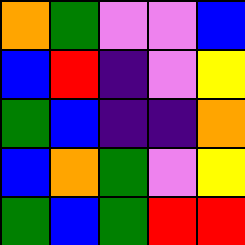[["orange", "green", "violet", "violet", "blue"], ["blue", "red", "indigo", "violet", "yellow"], ["green", "blue", "indigo", "indigo", "orange"], ["blue", "orange", "green", "violet", "yellow"], ["green", "blue", "green", "red", "red"]]